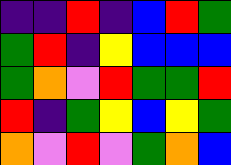[["indigo", "indigo", "red", "indigo", "blue", "red", "green"], ["green", "red", "indigo", "yellow", "blue", "blue", "blue"], ["green", "orange", "violet", "red", "green", "green", "red"], ["red", "indigo", "green", "yellow", "blue", "yellow", "green"], ["orange", "violet", "red", "violet", "green", "orange", "blue"]]